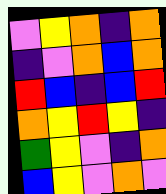[["violet", "yellow", "orange", "indigo", "orange"], ["indigo", "violet", "orange", "blue", "orange"], ["red", "blue", "indigo", "blue", "red"], ["orange", "yellow", "red", "yellow", "indigo"], ["green", "yellow", "violet", "indigo", "orange"], ["blue", "yellow", "violet", "orange", "violet"]]